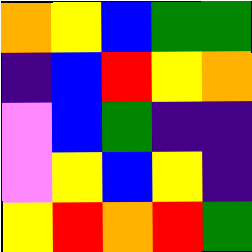[["orange", "yellow", "blue", "green", "green"], ["indigo", "blue", "red", "yellow", "orange"], ["violet", "blue", "green", "indigo", "indigo"], ["violet", "yellow", "blue", "yellow", "indigo"], ["yellow", "red", "orange", "red", "green"]]